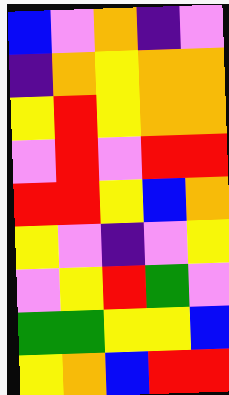[["blue", "violet", "orange", "indigo", "violet"], ["indigo", "orange", "yellow", "orange", "orange"], ["yellow", "red", "yellow", "orange", "orange"], ["violet", "red", "violet", "red", "red"], ["red", "red", "yellow", "blue", "orange"], ["yellow", "violet", "indigo", "violet", "yellow"], ["violet", "yellow", "red", "green", "violet"], ["green", "green", "yellow", "yellow", "blue"], ["yellow", "orange", "blue", "red", "red"]]